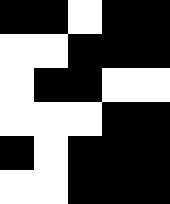[["black", "black", "white", "black", "black"], ["white", "white", "black", "black", "black"], ["white", "black", "black", "white", "white"], ["white", "white", "white", "black", "black"], ["black", "white", "black", "black", "black"], ["white", "white", "black", "black", "black"]]